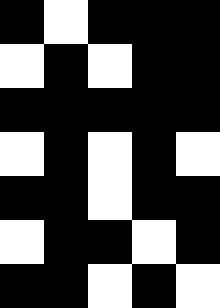[["black", "white", "black", "black", "black"], ["white", "black", "white", "black", "black"], ["black", "black", "black", "black", "black"], ["white", "black", "white", "black", "white"], ["black", "black", "white", "black", "black"], ["white", "black", "black", "white", "black"], ["black", "black", "white", "black", "white"]]